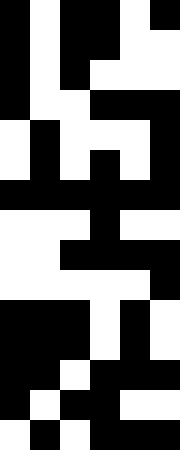[["black", "white", "black", "black", "white", "black"], ["black", "white", "black", "black", "white", "white"], ["black", "white", "black", "white", "white", "white"], ["black", "white", "white", "black", "black", "black"], ["white", "black", "white", "white", "white", "black"], ["white", "black", "white", "black", "white", "black"], ["black", "black", "black", "black", "black", "black"], ["white", "white", "white", "black", "white", "white"], ["white", "white", "black", "black", "black", "black"], ["white", "white", "white", "white", "white", "black"], ["black", "black", "black", "white", "black", "white"], ["black", "black", "black", "white", "black", "white"], ["black", "black", "white", "black", "black", "black"], ["black", "white", "black", "black", "white", "white"], ["white", "black", "white", "black", "black", "black"]]